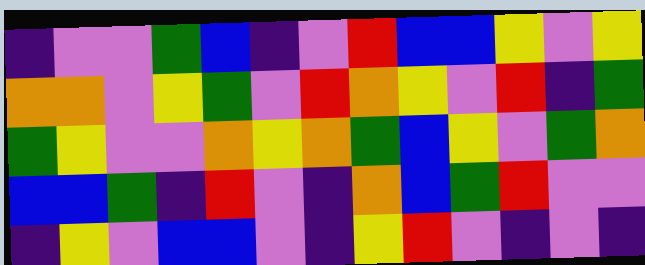[["indigo", "violet", "violet", "green", "blue", "indigo", "violet", "red", "blue", "blue", "yellow", "violet", "yellow"], ["orange", "orange", "violet", "yellow", "green", "violet", "red", "orange", "yellow", "violet", "red", "indigo", "green"], ["green", "yellow", "violet", "violet", "orange", "yellow", "orange", "green", "blue", "yellow", "violet", "green", "orange"], ["blue", "blue", "green", "indigo", "red", "violet", "indigo", "orange", "blue", "green", "red", "violet", "violet"], ["indigo", "yellow", "violet", "blue", "blue", "violet", "indigo", "yellow", "red", "violet", "indigo", "violet", "indigo"]]